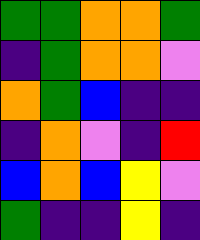[["green", "green", "orange", "orange", "green"], ["indigo", "green", "orange", "orange", "violet"], ["orange", "green", "blue", "indigo", "indigo"], ["indigo", "orange", "violet", "indigo", "red"], ["blue", "orange", "blue", "yellow", "violet"], ["green", "indigo", "indigo", "yellow", "indigo"]]